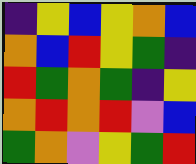[["indigo", "yellow", "blue", "yellow", "orange", "blue"], ["orange", "blue", "red", "yellow", "green", "indigo"], ["red", "green", "orange", "green", "indigo", "yellow"], ["orange", "red", "orange", "red", "violet", "blue"], ["green", "orange", "violet", "yellow", "green", "red"]]